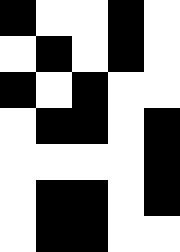[["black", "white", "white", "black", "white"], ["white", "black", "white", "black", "white"], ["black", "white", "black", "white", "white"], ["white", "black", "black", "white", "black"], ["white", "white", "white", "white", "black"], ["white", "black", "black", "white", "black"], ["white", "black", "black", "white", "white"]]